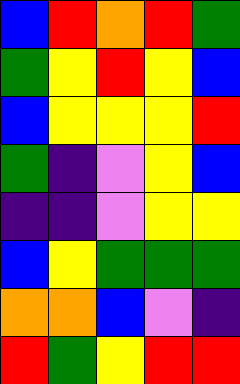[["blue", "red", "orange", "red", "green"], ["green", "yellow", "red", "yellow", "blue"], ["blue", "yellow", "yellow", "yellow", "red"], ["green", "indigo", "violet", "yellow", "blue"], ["indigo", "indigo", "violet", "yellow", "yellow"], ["blue", "yellow", "green", "green", "green"], ["orange", "orange", "blue", "violet", "indigo"], ["red", "green", "yellow", "red", "red"]]